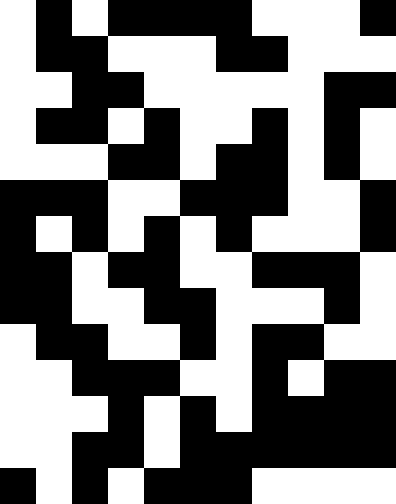[["white", "black", "white", "black", "black", "black", "black", "white", "white", "white", "black"], ["white", "black", "black", "white", "white", "white", "black", "black", "white", "white", "white"], ["white", "white", "black", "black", "white", "white", "white", "white", "white", "black", "black"], ["white", "black", "black", "white", "black", "white", "white", "black", "white", "black", "white"], ["white", "white", "white", "black", "black", "white", "black", "black", "white", "black", "white"], ["black", "black", "black", "white", "white", "black", "black", "black", "white", "white", "black"], ["black", "white", "black", "white", "black", "white", "black", "white", "white", "white", "black"], ["black", "black", "white", "black", "black", "white", "white", "black", "black", "black", "white"], ["black", "black", "white", "white", "black", "black", "white", "white", "white", "black", "white"], ["white", "black", "black", "white", "white", "black", "white", "black", "black", "white", "white"], ["white", "white", "black", "black", "black", "white", "white", "black", "white", "black", "black"], ["white", "white", "white", "black", "white", "black", "white", "black", "black", "black", "black"], ["white", "white", "black", "black", "white", "black", "black", "black", "black", "black", "black"], ["black", "white", "black", "white", "black", "black", "black", "white", "white", "white", "white"]]